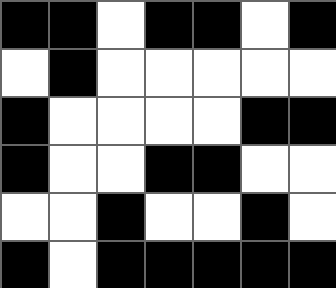[["black", "black", "white", "black", "black", "white", "black"], ["white", "black", "white", "white", "white", "white", "white"], ["black", "white", "white", "white", "white", "black", "black"], ["black", "white", "white", "black", "black", "white", "white"], ["white", "white", "black", "white", "white", "black", "white"], ["black", "white", "black", "black", "black", "black", "black"]]